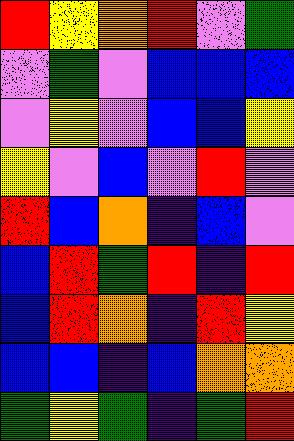[["red", "yellow", "orange", "red", "violet", "green"], ["violet", "green", "violet", "blue", "blue", "blue"], ["violet", "yellow", "violet", "blue", "blue", "yellow"], ["yellow", "violet", "blue", "violet", "red", "violet"], ["red", "blue", "orange", "indigo", "blue", "violet"], ["blue", "red", "green", "red", "indigo", "red"], ["blue", "red", "orange", "indigo", "red", "yellow"], ["blue", "blue", "indigo", "blue", "orange", "orange"], ["green", "yellow", "green", "indigo", "green", "red"]]